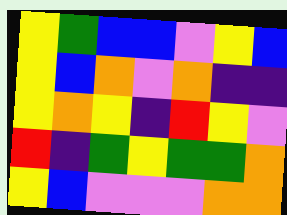[["yellow", "green", "blue", "blue", "violet", "yellow", "blue"], ["yellow", "blue", "orange", "violet", "orange", "indigo", "indigo"], ["yellow", "orange", "yellow", "indigo", "red", "yellow", "violet"], ["red", "indigo", "green", "yellow", "green", "green", "orange"], ["yellow", "blue", "violet", "violet", "violet", "orange", "orange"]]